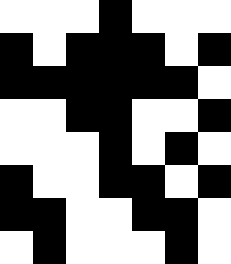[["white", "white", "white", "black", "white", "white", "white"], ["black", "white", "black", "black", "black", "white", "black"], ["black", "black", "black", "black", "black", "black", "white"], ["white", "white", "black", "black", "white", "white", "black"], ["white", "white", "white", "black", "white", "black", "white"], ["black", "white", "white", "black", "black", "white", "black"], ["black", "black", "white", "white", "black", "black", "white"], ["white", "black", "white", "white", "white", "black", "white"]]